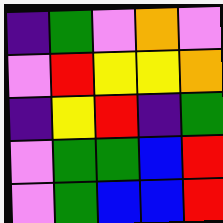[["indigo", "green", "violet", "orange", "violet"], ["violet", "red", "yellow", "yellow", "orange"], ["indigo", "yellow", "red", "indigo", "green"], ["violet", "green", "green", "blue", "red"], ["violet", "green", "blue", "blue", "red"]]